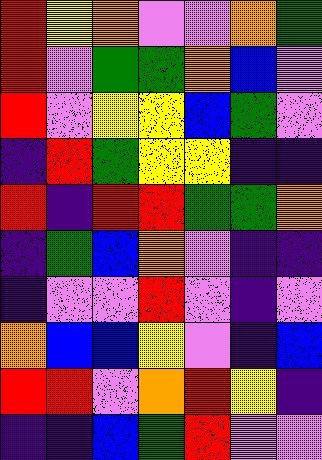[["red", "yellow", "orange", "violet", "violet", "orange", "green"], ["red", "violet", "green", "green", "orange", "blue", "violet"], ["red", "violet", "yellow", "yellow", "blue", "green", "violet"], ["indigo", "red", "green", "yellow", "yellow", "indigo", "indigo"], ["red", "indigo", "red", "red", "green", "green", "orange"], ["indigo", "green", "blue", "orange", "violet", "indigo", "indigo"], ["indigo", "violet", "violet", "red", "violet", "indigo", "violet"], ["orange", "blue", "blue", "yellow", "violet", "indigo", "blue"], ["red", "red", "violet", "orange", "red", "yellow", "indigo"], ["indigo", "indigo", "blue", "green", "red", "violet", "violet"]]